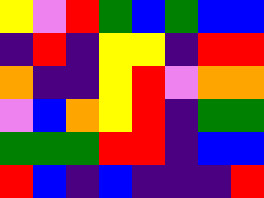[["yellow", "violet", "red", "green", "blue", "green", "blue", "blue"], ["indigo", "red", "indigo", "yellow", "yellow", "indigo", "red", "red"], ["orange", "indigo", "indigo", "yellow", "red", "violet", "orange", "orange"], ["violet", "blue", "orange", "yellow", "red", "indigo", "green", "green"], ["green", "green", "green", "red", "red", "indigo", "blue", "blue"], ["red", "blue", "indigo", "blue", "indigo", "indigo", "indigo", "red"]]